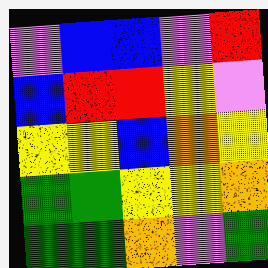[["violet", "blue", "blue", "violet", "red"], ["blue", "red", "red", "yellow", "violet"], ["yellow", "yellow", "blue", "orange", "yellow"], ["green", "green", "yellow", "yellow", "orange"], ["green", "green", "orange", "violet", "green"]]